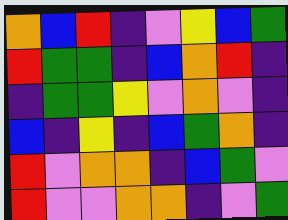[["orange", "blue", "red", "indigo", "violet", "yellow", "blue", "green"], ["red", "green", "green", "indigo", "blue", "orange", "red", "indigo"], ["indigo", "green", "green", "yellow", "violet", "orange", "violet", "indigo"], ["blue", "indigo", "yellow", "indigo", "blue", "green", "orange", "indigo"], ["red", "violet", "orange", "orange", "indigo", "blue", "green", "violet"], ["red", "violet", "violet", "orange", "orange", "indigo", "violet", "green"]]